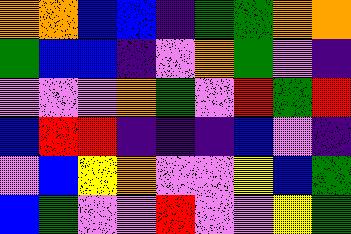[["orange", "orange", "blue", "blue", "indigo", "green", "green", "orange", "orange"], ["green", "blue", "blue", "indigo", "violet", "orange", "green", "violet", "indigo"], ["violet", "violet", "violet", "orange", "green", "violet", "red", "green", "red"], ["blue", "red", "red", "indigo", "indigo", "indigo", "blue", "violet", "indigo"], ["violet", "blue", "yellow", "orange", "violet", "violet", "yellow", "blue", "green"], ["blue", "green", "violet", "violet", "red", "violet", "violet", "yellow", "green"]]